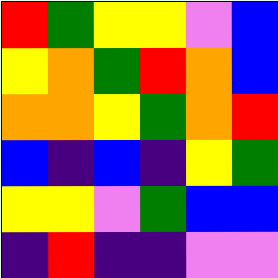[["red", "green", "yellow", "yellow", "violet", "blue"], ["yellow", "orange", "green", "red", "orange", "blue"], ["orange", "orange", "yellow", "green", "orange", "red"], ["blue", "indigo", "blue", "indigo", "yellow", "green"], ["yellow", "yellow", "violet", "green", "blue", "blue"], ["indigo", "red", "indigo", "indigo", "violet", "violet"]]